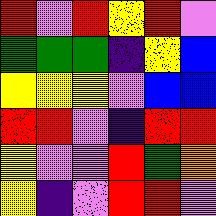[["red", "violet", "red", "yellow", "red", "violet"], ["green", "green", "green", "indigo", "yellow", "blue"], ["yellow", "yellow", "yellow", "violet", "blue", "blue"], ["red", "red", "violet", "indigo", "red", "red"], ["yellow", "violet", "violet", "red", "green", "orange"], ["yellow", "indigo", "violet", "red", "red", "violet"]]